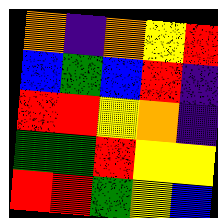[["orange", "indigo", "orange", "yellow", "red"], ["blue", "green", "blue", "red", "indigo"], ["red", "red", "yellow", "orange", "indigo"], ["green", "green", "red", "yellow", "yellow"], ["red", "red", "green", "yellow", "blue"]]